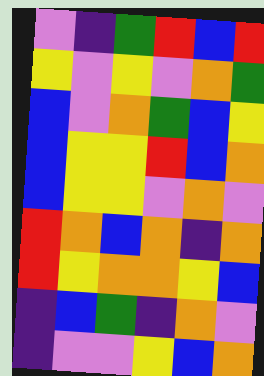[["violet", "indigo", "green", "red", "blue", "red"], ["yellow", "violet", "yellow", "violet", "orange", "green"], ["blue", "violet", "orange", "green", "blue", "yellow"], ["blue", "yellow", "yellow", "red", "blue", "orange"], ["blue", "yellow", "yellow", "violet", "orange", "violet"], ["red", "orange", "blue", "orange", "indigo", "orange"], ["red", "yellow", "orange", "orange", "yellow", "blue"], ["indigo", "blue", "green", "indigo", "orange", "violet"], ["indigo", "violet", "violet", "yellow", "blue", "orange"]]